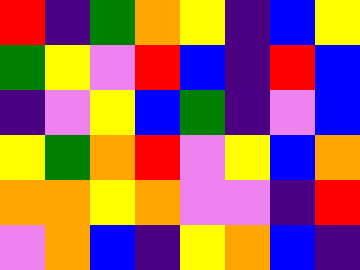[["red", "indigo", "green", "orange", "yellow", "indigo", "blue", "yellow"], ["green", "yellow", "violet", "red", "blue", "indigo", "red", "blue"], ["indigo", "violet", "yellow", "blue", "green", "indigo", "violet", "blue"], ["yellow", "green", "orange", "red", "violet", "yellow", "blue", "orange"], ["orange", "orange", "yellow", "orange", "violet", "violet", "indigo", "red"], ["violet", "orange", "blue", "indigo", "yellow", "orange", "blue", "indigo"]]